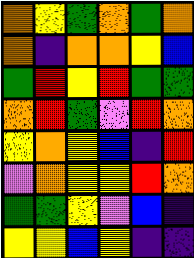[["orange", "yellow", "green", "orange", "green", "orange"], ["orange", "indigo", "orange", "orange", "yellow", "blue"], ["green", "red", "yellow", "red", "green", "green"], ["orange", "red", "green", "violet", "red", "orange"], ["yellow", "orange", "yellow", "blue", "indigo", "red"], ["violet", "orange", "yellow", "yellow", "red", "orange"], ["green", "green", "yellow", "violet", "blue", "indigo"], ["yellow", "yellow", "blue", "yellow", "indigo", "indigo"]]